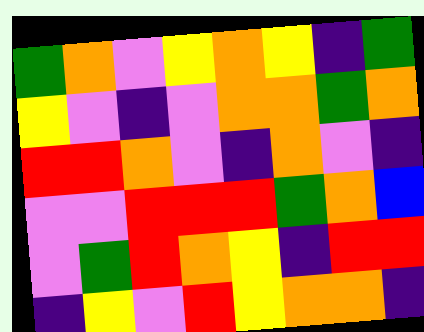[["green", "orange", "violet", "yellow", "orange", "yellow", "indigo", "green"], ["yellow", "violet", "indigo", "violet", "orange", "orange", "green", "orange"], ["red", "red", "orange", "violet", "indigo", "orange", "violet", "indigo"], ["violet", "violet", "red", "red", "red", "green", "orange", "blue"], ["violet", "green", "red", "orange", "yellow", "indigo", "red", "red"], ["indigo", "yellow", "violet", "red", "yellow", "orange", "orange", "indigo"]]